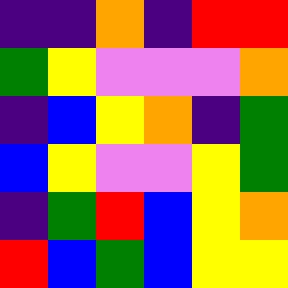[["indigo", "indigo", "orange", "indigo", "red", "red"], ["green", "yellow", "violet", "violet", "violet", "orange"], ["indigo", "blue", "yellow", "orange", "indigo", "green"], ["blue", "yellow", "violet", "violet", "yellow", "green"], ["indigo", "green", "red", "blue", "yellow", "orange"], ["red", "blue", "green", "blue", "yellow", "yellow"]]